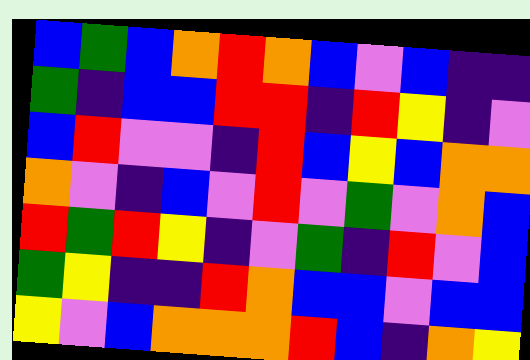[["blue", "green", "blue", "orange", "red", "orange", "blue", "violet", "blue", "indigo", "indigo"], ["green", "indigo", "blue", "blue", "red", "red", "indigo", "red", "yellow", "indigo", "violet"], ["blue", "red", "violet", "violet", "indigo", "red", "blue", "yellow", "blue", "orange", "orange"], ["orange", "violet", "indigo", "blue", "violet", "red", "violet", "green", "violet", "orange", "blue"], ["red", "green", "red", "yellow", "indigo", "violet", "green", "indigo", "red", "violet", "blue"], ["green", "yellow", "indigo", "indigo", "red", "orange", "blue", "blue", "violet", "blue", "blue"], ["yellow", "violet", "blue", "orange", "orange", "orange", "red", "blue", "indigo", "orange", "yellow"]]